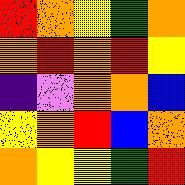[["red", "orange", "yellow", "green", "orange"], ["orange", "red", "orange", "red", "yellow"], ["indigo", "violet", "orange", "orange", "blue"], ["yellow", "orange", "red", "blue", "orange"], ["orange", "yellow", "yellow", "green", "red"]]